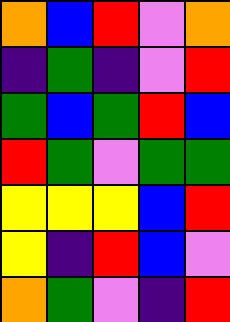[["orange", "blue", "red", "violet", "orange"], ["indigo", "green", "indigo", "violet", "red"], ["green", "blue", "green", "red", "blue"], ["red", "green", "violet", "green", "green"], ["yellow", "yellow", "yellow", "blue", "red"], ["yellow", "indigo", "red", "blue", "violet"], ["orange", "green", "violet", "indigo", "red"]]